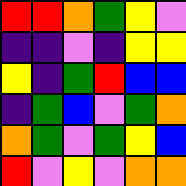[["red", "red", "orange", "green", "yellow", "violet"], ["indigo", "indigo", "violet", "indigo", "yellow", "yellow"], ["yellow", "indigo", "green", "red", "blue", "blue"], ["indigo", "green", "blue", "violet", "green", "orange"], ["orange", "green", "violet", "green", "yellow", "blue"], ["red", "violet", "yellow", "violet", "orange", "orange"]]